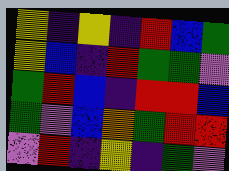[["yellow", "indigo", "yellow", "indigo", "red", "blue", "green"], ["yellow", "blue", "indigo", "red", "green", "green", "violet"], ["green", "red", "blue", "indigo", "red", "red", "blue"], ["green", "violet", "blue", "orange", "green", "red", "red"], ["violet", "red", "indigo", "yellow", "indigo", "green", "violet"]]